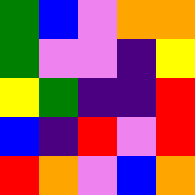[["green", "blue", "violet", "orange", "orange"], ["green", "violet", "violet", "indigo", "yellow"], ["yellow", "green", "indigo", "indigo", "red"], ["blue", "indigo", "red", "violet", "red"], ["red", "orange", "violet", "blue", "orange"]]